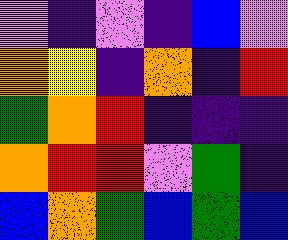[["violet", "indigo", "violet", "indigo", "blue", "violet"], ["orange", "yellow", "indigo", "orange", "indigo", "red"], ["green", "orange", "red", "indigo", "indigo", "indigo"], ["orange", "red", "red", "violet", "green", "indigo"], ["blue", "orange", "green", "blue", "green", "blue"]]